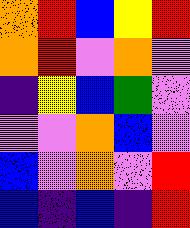[["orange", "red", "blue", "yellow", "red"], ["orange", "red", "violet", "orange", "violet"], ["indigo", "yellow", "blue", "green", "violet"], ["violet", "violet", "orange", "blue", "violet"], ["blue", "violet", "orange", "violet", "red"], ["blue", "indigo", "blue", "indigo", "red"]]